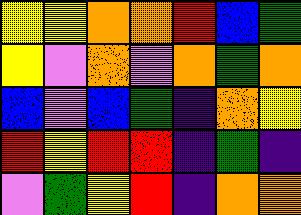[["yellow", "yellow", "orange", "orange", "red", "blue", "green"], ["yellow", "violet", "orange", "violet", "orange", "green", "orange"], ["blue", "violet", "blue", "green", "indigo", "orange", "yellow"], ["red", "yellow", "red", "red", "indigo", "green", "indigo"], ["violet", "green", "yellow", "red", "indigo", "orange", "orange"]]